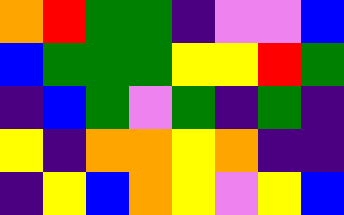[["orange", "red", "green", "green", "indigo", "violet", "violet", "blue"], ["blue", "green", "green", "green", "yellow", "yellow", "red", "green"], ["indigo", "blue", "green", "violet", "green", "indigo", "green", "indigo"], ["yellow", "indigo", "orange", "orange", "yellow", "orange", "indigo", "indigo"], ["indigo", "yellow", "blue", "orange", "yellow", "violet", "yellow", "blue"]]